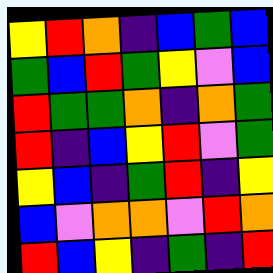[["yellow", "red", "orange", "indigo", "blue", "green", "blue"], ["green", "blue", "red", "green", "yellow", "violet", "blue"], ["red", "green", "green", "orange", "indigo", "orange", "green"], ["red", "indigo", "blue", "yellow", "red", "violet", "green"], ["yellow", "blue", "indigo", "green", "red", "indigo", "yellow"], ["blue", "violet", "orange", "orange", "violet", "red", "orange"], ["red", "blue", "yellow", "indigo", "green", "indigo", "red"]]